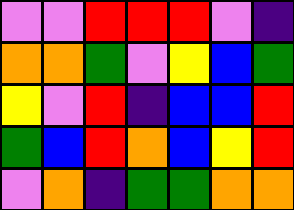[["violet", "violet", "red", "red", "red", "violet", "indigo"], ["orange", "orange", "green", "violet", "yellow", "blue", "green"], ["yellow", "violet", "red", "indigo", "blue", "blue", "red"], ["green", "blue", "red", "orange", "blue", "yellow", "red"], ["violet", "orange", "indigo", "green", "green", "orange", "orange"]]